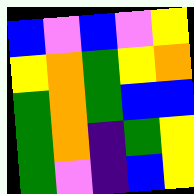[["blue", "violet", "blue", "violet", "yellow"], ["yellow", "orange", "green", "yellow", "orange"], ["green", "orange", "green", "blue", "blue"], ["green", "orange", "indigo", "green", "yellow"], ["green", "violet", "indigo", "blue", "yellow"]]